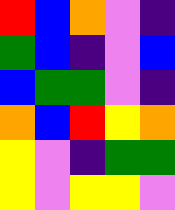[["red", "blue", "orange", "violet", "indigo"], ["green", "blue", "indigo", "violet", "blue"], ["blue", "green", "green", "violet", "indigo"], ["orange", "blue", "red", "yellow", "orange"], ["yellow", "violet", "indigo", "green", "green"], ["yellow", "violet", "yellow", "yellow", "violet"]]